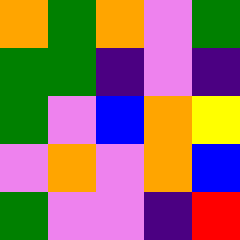[["orange", "green", "orange", "violet", "green"], ["green", "green", "indigo", "violet", "indigo"], ["green", "violet", "blue", "orange", "yellow"], ["violet", "orange", "violet", "orange", "blue"], ["green", "violet", "violet", "indigo", "red"]]